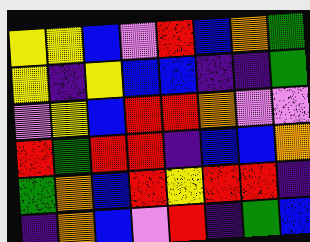[["yellow", "yellow", "blue", "violet", "red", "blue", "orange", "green"], ["yellow", "indigo", "yellow", "blue", "blue", "indigo", "indigo", "green"], ["violet", "yellow", "blue", "red", "red", "orange", "violet", "violet"], ["red", "green", "red", "red", "indigo", "blue", "blue", "orange"], ["green", "orange", "blue", "red", "yellow", "red", "red", "indigo"], ["indigo", "orange", "blue", "violet", "red", "indigo", "green", "blue"]]